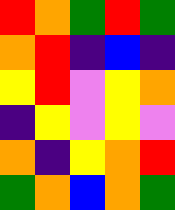[["red", "orange", "green", "red", "green"], ["orange", "red", "indigo", "blue", "indigo"], ["yellow", "red", "violet", "yellow", "orange"], ["indigo", "yellow", "violet", "yellow", "violet"], ["orange", "indigo", "yellow", "orange", "red"], ["green", "orange", "blue", "orange", "green"]]